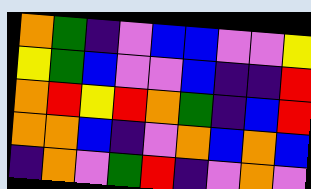[["orange", "green", "indigo", "violet", "blue", "blue", "violet", "violet", "yellow"], ["yellow", "green", "blue", "violet", "violet", "blue", "indigo", "indigo", "red"], ["orange", "red", "yellow", "red", "orange", "green", "indigo", "blue", "red"], ["orange", "orange", "blue", "indigo", "violet", "orange", "blue", "orange", "blue"], ["indigo", "orange", "violet", "green", "red", "indigo", "violet", "orange", "violet"]]